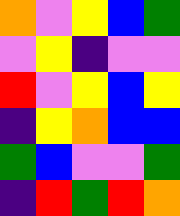[["orange", "violet", "yellow", "blue", "green"], ["violet", "yellow", "indigo", "violet", "violet"], ["red", "violet", "yellow", "blue", "yellow"], ["indigo", "yellow", "orange", "blue", "blue"], ["green", "blue", "violet", "violet", "green"], ["indigo", "red", "green", "red", "orange"]]